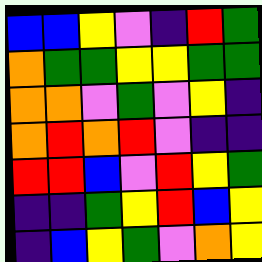[["blue", "blue", "yellow", "violet", "indigo", "red", "green"], ["orange", "green", "green", "yellow", "yellow", "green", "green"], ["orange", "orange", "violet", "green", "violet", "yellow", "indigo"], ["orange", "red", "orange", "red", "violet", "indigo", "indigo"], ["red", "red", "blue", "violet", "red", "yellow", "green"], ["indigo", "indigo", "green", "yellow", "red", "blue", "yellow"], ["indigo", "blue", "yellow", "green", "violet", "orange", "yellow"]]